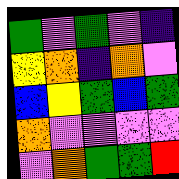[["green", "violet", "green", "violet", "indigo"], ["yellow", "orange", "indigo", "orange", "violet"], ["blue", "yellow", "green", "blue", "green"], ["orange", "violet", "violet", "violet", "violet"], ["violet", "orange", "green", "green", "red"]]